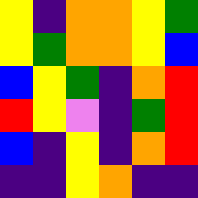[["yellow", "indigo", "orange", "orange", "yellow", "green"], ["yellow", "green", "orange", "orange", "yellow", "blue"], ["blue", "yellow", "green", "indigo", "orange", "red"], ["red", "yellow", "violet", "indigo", "green", "red"], ["blue", "indigo", "yellow", "indigo", "orange", "red"], ["indigo", "indigo", "yellow", "orange", "indigo", "indigo"]]